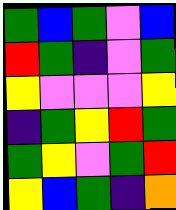[["green", "blue", "green", "violet", "blue"], ["red", "green", "indigo", "violet", "green"], ["yellow", "violet", "violet", "violet", "yellow"], ["indigo", "green", "yellow", "red", "green"], ["green", "yellow", "violet", "green", "red"], ["yellow", "blue", "green", "indigo", "orange"]]